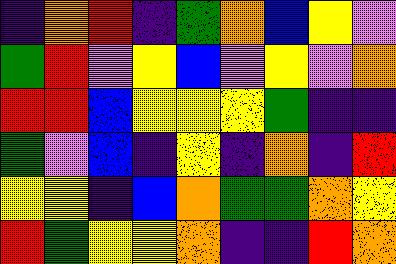[["indigo", "orange", "red", "indigo", "green", "orange", "blue", "yellow", "violet"], ["green", "red", "violet", "yellow", "blue", "violet", "yellow", "violet", "orange"], ["red", "red", "blue", "yellow", "yellow", "yellow", "green", "indigo", "indigo"], ["green", "violet", "blue", "indigo", "yellow", "indigo", "orange", "indigo", "red"], ["yellow", "yellow", "indigo", "blue", "orange", "green", "green", "orange", "yellow"], ["red", "green", "yellow", "yellow", "orange", "indigo", "indigo", "red", "orange"]]